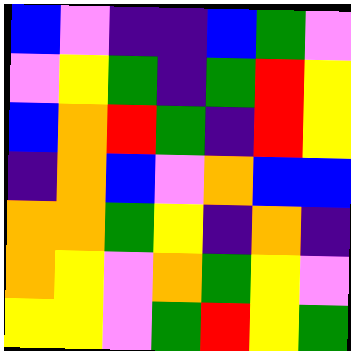[["blue", "violet", "indigo", "indigo", "blue", "green", "violet"], ["violet", "yellow", "green", "indigo", "green", "red", "yellow"], ["blue", "orange", "red", "green", "indigo", "red", "yellow"], ["indigo", "orange", "blue", "violet", "orange", "blue", "blue"], ["orange", "orange", "green", "yellow", "indigo", "orange", "indigo"], ["orange", "yellow", "violet", "orange", "green", "yellow", "violet"], ["yellow", "yellow", "violet", "green", "red", "yellow", "green"]]